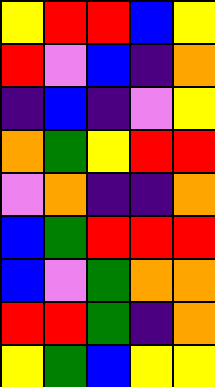[["yellow", "red", "red", "blue", "yellow"], ["red", "violet", "blue", "indigo", "orange"], ["indigo", "blue", "indigo", "violet", "yellow"], ["orange", "green", "yellow", "red", "red"], ["violet", "orange", "indigo", "indigo", "orange"], ["blue", "green", "red", "red", "red"], ["blue", "violet", "green", "orange", "orange"], ["red", "red", "green", "indigo", "orange"], ["yellow", "green", "blue", "yellow", "yellow"]]